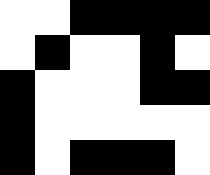[["white", "white", "black", "black", "black", "black"], ["white", "black", "white", "white", "black", "white"], ["black", "white", "white", "white", "black", "black"], ["black", "white", "white", "white", "white", "white"], ["black", "white", "black", "black", "black", "white"]]